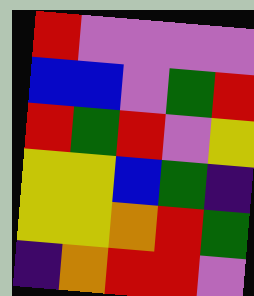[["red", "violet", "violet", "violet", "violet"], ["blue", "blue", "violet", "green", "red"], ["red", "green", "red", "violet", "yellow"], ["yellow", "yellow", "blue", "green", "indigo"], ["yellow", "yellow", "orange", "red", "green"], ["indigo", "orange", "red", "red", "violet"]]